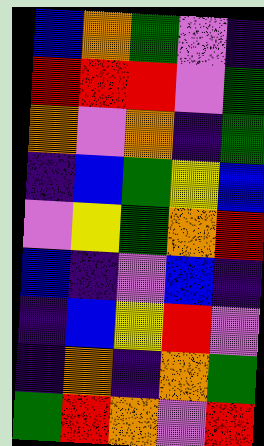[["blue", "orange", "green", "violet", "indigo"], ["red", "red", "red", "violet", "green"], ["orange", "violet", "orange", "indigo", "green"], ["indigo", "blue", "green", "yellow", "blue"], ["violet", "yellow", "green", "orange", "red"], ["blue", "indigo", "violet", "blue", "indigo"], ["indigo", "blue", "yellow", "red", "violet"], ["indigo", "orange", "indigo", "orange", "green"], ["green", "red", "orange", "violet", "red"]]